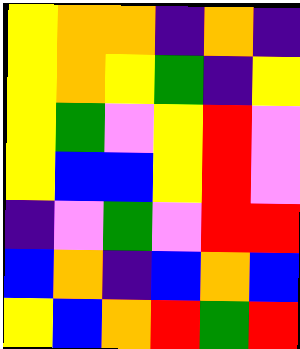[["yellow", "orange", "orange", "indigo", "orange", "indigo"], ["yellow", "orange", "yellow", "green", "indigo", "yellow"], ["yellow", "green", "violet", "yellow", "red", "violet"], ["yellow", "blue", "blue", "yellow", "red", "violet"], ["indigo", "violet", "green", "violet", "red", "red"], ["blue", "orange", "indigo", "blue", "orange", "blue"], ["yellow", "blue", "orange", "red", "green", "red"]]